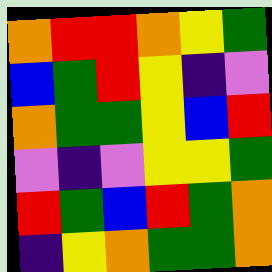[["orange", "red", "red", "orange", "yellow", "green"], ["blue", "green", "red", "yellow", "indigo", "violet"], ["orange", "green", "green", "yellow", "blue", "red"], ["violet", "indigo", "violet", "yellow", "yellow", "green"], ["red", "green", "blue", "red", "green", "orange"], ["indigo", "yellow", "orange", "green", "green", "orange"]]